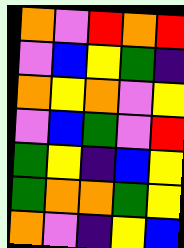[["orange", "violet", "red", "orange", "red"], ["violet", "blue", "yellow", "green", "indigo"], ["orange", "yellow", "orange", "violet", "yellow"], ["violet", "blue", "green", "violet", "red"], ["green", "yellow", "indigo", "blue", "yellow"], ["green", "orange", "orange", "green", "yellow"], ["orange", "violet", "indigo", "yellow", "blue"]]